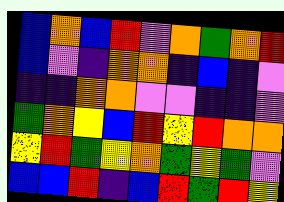[["blue", "orange", "blue", "red", "violet", "orange", "green", "orange", "red"], ["blue", "violet", "indigo", "orange", "orange", "indigo", "blue", "indigo", "violet"], ["indigo", "indigo", "orange", "orange", "violet", "violet", "indigo", "indigo", "violet"], ["green", "orange", "yellow", "blue", "red", "yellow", "red", "orange", "orange"], ["yellow", "red", "green", "yellow", "orange", "green", "yellow", "green", "violet"], ["blue", "blue", "red", "indigo", "blue", "red", "green", "red", "yellow"]]